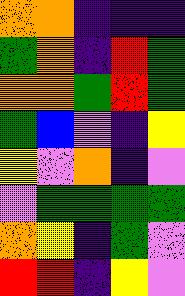[["orange", "orange", "indigo", "indigo", "indigo"], ["green", "orange", "indigo", "red", "green"], ["orange", "orange", "green", "red", "green"], ["green", "blue", "violet", "indigo", "yellow"], ["yellow", "violet", "orange", "indigo", "violet"], ["violet", "green", "green", "green", "green"], ["orange", "yellow", "indigo", "green", "violet"], ["red", "red", "indigo", "yellow", "violet"]]